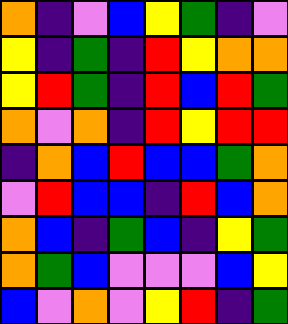[["orange", "indigo", "violet", "blue", "yellow", "green", "indigo", "violet"], ["yellow", "indigo", "green", "indigo", "red", "yellow", "orange", "orange"], ["yellow", "red", "green", "indigo", "red", "blue", "red", "green"], ["orange", "violet", "orange", "indigo", "red", "yellow", "red", "red"], ["indigo", "orange", "blue", "red", "blue", "blue", "green", "orange"], ["violet", "red", "blue", "blue", "indigo", "red", "blue", "orange"], ["orange", "blue", "indigo", "green", "blue", "indigo", "yellow", "green"], ["orange", "green", "blue", "violet", "violet", "violet", "blue", "yellow"], ["blue", "violet", "orange", "violet", "yellow", "red", "indigo", "green"]]